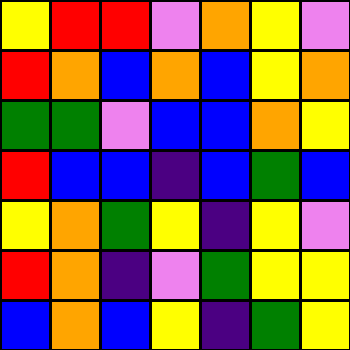[["yellow", "red", "red", "violet", "orange", "yellow", "violet"], ["red", "orange", "blue", "orange", "blue", "yellow", "orange"], ["green", "green", "violet", "blue", "blue", "orange", "yellow"], ["red", "blue", "blue", "indigo", "blue", "green", "blue"], ["yellow", "orange", "green", "yellow", "indigo", "yellow", "violet"], ["red", "orange", "indigo", "violet", "green", "yellow", "yellow"], ["blue", "orange", "blue", "yellow", "indigo", "green", "yellow"]]